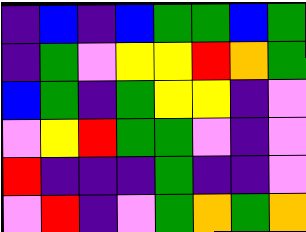[["indigo", "blue", "indigo", "blue", "green", "green", "blue", "green"], ["indigo", "green", "violet", "yellow", "yellow", "red", "orange", "green"], ["blue", "green", "indigo", "green", "yellow", "yellow", "indigo", "violet"], ["violet", "yellow", "red", "green", "green", "violet", "indigo", "violet"], ["red", "indigo", "indigo", "indigo", "green", "indigo", "indigo", "violet"], ["violet", "red", "indigo", "violet", "green", "orange", "green", "orange"]]